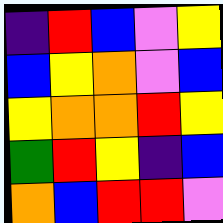[["indigo", "red", "blue", "violet", "yellow"], ["blue", "yellow", "orange", "violet", "blue"], ["yellow", "orange", "orange", "red", "yellow"], ["green", "red", "yellow", "indigo", "blue"], ["orange", "blue", "red", "red", "violet"]]